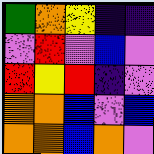[["green", "orange", "yellow", "indigo", "indigo"], ["violet", "red", "violet", "blue", "violet"], ["red", "yellow", "red", "indigo", "violet"], ["orange", "orange", "blue", "violet", "blue"], ["orange", "orange", "blue", "orange", "violet"]]